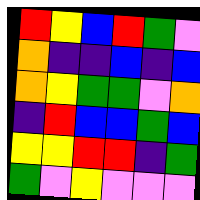[["red", "yellow", "blue", "red", "green", "violet"], ["orange", "indigo", "indigo", "blue", "indigo", "blue"], ["orange", "yellow", "green", "green", "violet", "orange"], ["indigo", "red", "blue", "blue", "green", "blue"], ["yellow", "yellow", "red", "red", "indigo", "green"], ["green", "violet", "yellow", "violet", "violet", "violet"]]